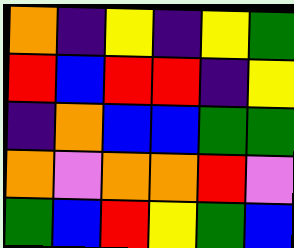[["orange", "indigo", "yellow", "indigo", "yellow", "green"], ["red", "blue", "red", "red", "indigo", "yellow"], ["indigo", "orange", "blue", "blue", "green", "green"], ["orange", "violet", "orange", "orange", "red", "violet"], ["green", "blue", "red", "yellow", "green", "blue"]]